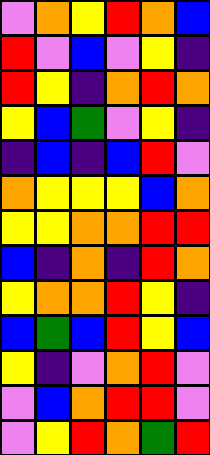[["violet", "orange", "yellow", "red", "orange", "blue"], ["red", "violet", "blue", "violet", "yellow", "indigo"], ["red", "yellow", "indigo", "orange", "red", "orange"], ["yellow", "blue", "green", "violet", "yellow", "indigo"], ["indigo", "blue", "indigo", "blue", "red", "violet"], ["orange", "yellow", "yellow", "yellow", "blue", "orange"], ["yellow", "yellow", "orange", "orange", "red", "red"], ["blue", "indigo", "orange", "indigo", "red", "orange"], ["yellow", "orange", "orange", "red", "yellow", "indigo"], ["blue", "green", "blue", "red", "yellow", "blue"], ["yellow", "indigo", "violet", "orange", "red", "violet"], ["violet", "blue", "orange", "red", "red", "violet"], ["violet", "yellow", "red", "orange", "green", "red"]]